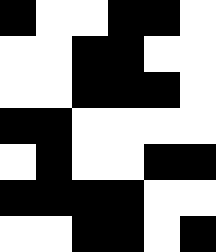[["black", "white", "white", "black", "black", "white"], ["white", "white", "black", "black", "white", "white"], ["white", "white", "black", "black", "black", "white"], ["black", "black", "white", "white", "white", "white"], ["white", "black", "white", "white", "black", "black"], ["black", "black", "black", "black", "white", "white"], ["white", "white", "black", "black", "white", "black"]]